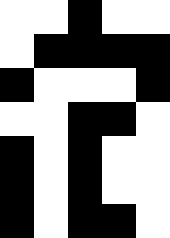[["white", "white", "black", "white", "white"], ["white", "black", "black", "black", "black"], ["black", "white", "white", "white", "black"], ["white", "white", "black", "black", "white"], ["black", "white", "black", "white", "white"], ["black", "white", "black", "white", "white"], ["black", "white", "black", "black", "white"]]